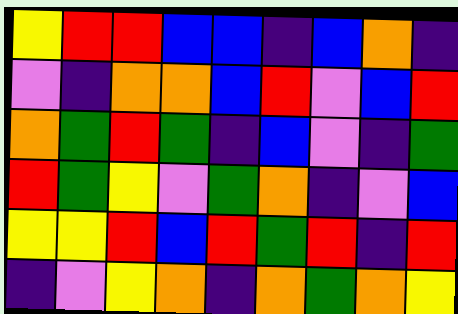[["yellow", "red", "red", "blue", "blue", "indigo", "blue", "orange", "indigo"], ["violet", "indigo", "orange", "orange", "blue", "red", "violet", "blue", "red"], ["orange", "green", "red", "green", "indigo", "blue", "violet", "indigo", "green"], ["red", "green", "yellow", "violet", "green", "orange", "indigo", "violet", "blue"], ["yellow", "yellow", "red", "blue", "red", "green", "red", "indigo", "red"], ["indigo", "violet", "yellow", "orange", "indigo", "orange", "green", "orange", "yellow"]]